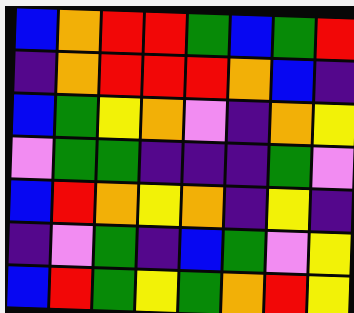[["blue", "orange", "red", "red", "green", "blue", "green", "red"], ["indigo", "orange", "red", "red", "red", "orange", "blue", "indigo"], ["blue", "green", "yellow", "orange", "violet", "indigo", "orange", "yellow"], ["violet", "green", "green", "indigo", "indigo", "indigo", "green", "violet"], ["blue", "red", "orange", "yellow", "orange", "indigo", "yellow", "indigo"], ["indigo", "violet", "green", "indigo", "blue", "green", "violet", "yellow"], ["blue", "red", "green", "yellow", "green", "orange", "red", "yellow"]]